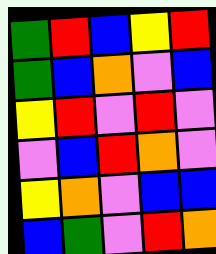[["green", "red", "blue", "yellow", "red"], ["green", "blue", "orange", "violet", "blue"], ["yellow", "red", "violet", "red", "violet"], ["violet", "blue", "red", "orange", "violet"], ["yellow", "orange", "violet", "blue", "blue"], ["blue", "green", "violet", "red", "orange"]]